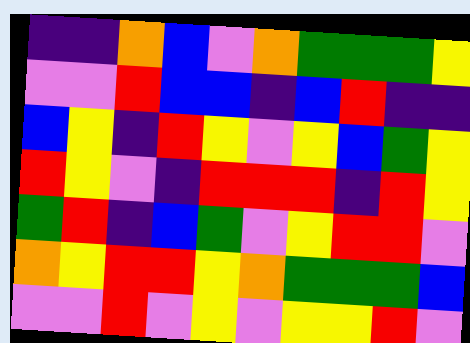[["indigo", "indigo", "orange", "blue", "violet", "orange", "green", "green", "green", "yellow"], ["violet", "violet", "red", "blue", "blue", "indigo", "blue", "red", "indigo", "indigo"], ["blue", "yellow", "indigo", "red", "yellow", "violet", "yellow", "blue", "green", "yellow"], ["red", "yellow", "violet", "indigo", "red", "red", "red", "indigo", "red", "yellow"], ["green", "red", "indigo", "blue", "green", "violet", "yellow", "red", "red", "violet"], ["orange", "yellow", "red", "red", "yellow", "orange", "green", "green", "green", "blue"], ["violet", "violet", "red", "violet", "yellow", "violet", "yellow", "yellow", "red", "violet"]]